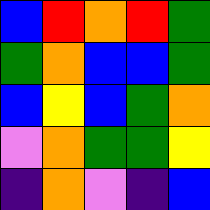[["blue", "red", "orange", "red", "green"], ["green", "orange", "blue", "blue", "green"], ["blue", "yellow", "blue", "green", "orange"], ["violet", "orange", "green", "green", "yellow"], ["indigo", "orange", "violet", "indigo", "blue"]]